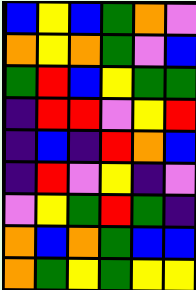[["blue", "yellow", "blue", "green", "orange", "violet"], ["orange", "yellow", "orange", "green", "violet", "blue"], ["green", "red", "blue", "yellow", "green", "green"], ["indigo", "red", "red", "violet", "yellow", "red"], ["indigo", "blue", "indigo", "red", "orange", "blue"], ["indigo", "red", "violet", "yellow", "indigo", "violet"], ["violet", "yellow", "green", "red", "green", "indigo"], ["orange", "blue", "orange", "green", "blue", "blue"], ["orange", "green", "yellow", "green", "yellow", "yellow"]]